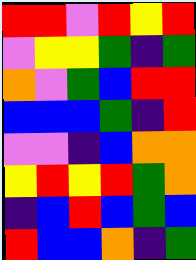[["red", "red", "violet", "red", "yellow", "red"], ["violet", "yellow", "yellow", "green", "indigo", "green"], ["orange", "violet", "green", "blue", "red", "red"], ["blue", "blue", "blue", "green", "indigo", "red"], ["violet", "violet", "indigo", "blue", "orange", "orange"], ["yellow", "red", "yellow", "red", "green", "orange"], ["indigo", "blue", "red", "blue", "green", "blue"], ["red", "blue", "blue", "orange", "indigo", "green"]]